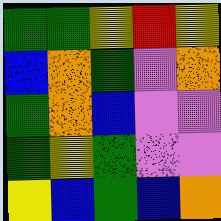[["green", "green", "yellow", "red", "yellow"], ["blue", "orange", "green", "violet", "orange"], ["green", "orange", "blue", "violet", "violet"], ["green", "yellow", "green", "violet", "violet"], ["yellow", "blue", "green", "blue", "orange"]]